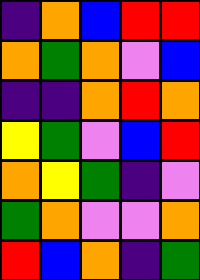[["indigo", "orange", "blue", "red", "red"], ["orange", "green", "orange", "violet", "blue"], ["indigo", "indigo", "orange", "red", "orange"], ["yellow", "green", "violet", "blue", "red"], ["orange", "yellow", "green", "indigo", "violet"], ["green", "orange", "violet", "violet", "orange"], ["red", "blue", "orange", "indigo", "green"]]